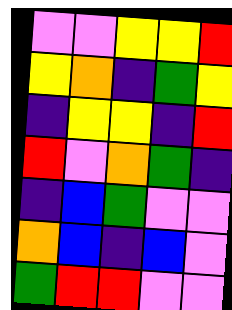[["violet", "violet", "yellow", "yellow", "red"], ["yellow", "orange", "indigo", "green", "yellow"], ["indigo", "yellow", "yellow", "indigo", "red"], ["red", "violet", "orange", "green", "indigo"], ["indigo", "blue", "green", "violet", "violet"], ["orange", "blue", "indigo", "blue", "violet"], ["green", "red", "red", "violet", "violet"]]